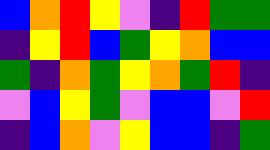[["blue", "orange", "red", "yellow", "violet", "indigo", "red", "green", "green"], ["indigo", "yellow", "red", "blue", "green", "yellow", "orange", "blue", "blue"], ["green", "indigo", "orange", "green", "yellow", "orange", "green", "red", "indigo"], ["violet", "blue", "yellow", "green", "violet", "blue", "blue", "violet", "red"], ["indigo", "blue", "orange", "violet", "yellow", "blue", "blue", "indigo", "green"]]